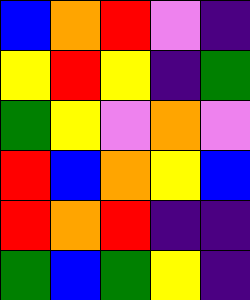[["blue", "orange", "red", "violet", "indigo"], ["yellow", "red", "yellow", "indigo", "green"], ["green", "yellow", "violet", "orange", "violet"], ["red", "blue", "orange", "yellow", "blue"], ["red", "orange", "red", "indigo", "indigo"], ["green", "blue", "green", "yellow", "indigo"]]